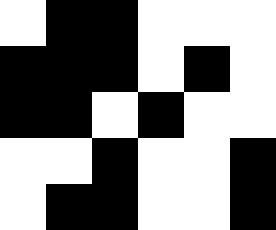[["white", "black", "black", "white", "white", "white"], ["black", "black", "black", "white", "black", "white"], ["black", "black", "white", "black", "white", "white"], ["white", "white", "black", "white", "white", "black"], ["white", "black", "black", "white", "white", "black"]]